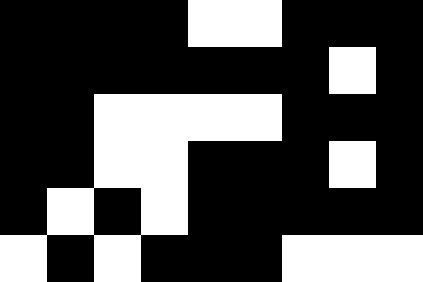[["black", "black", "black", "black", "white", "white", "black", "black", "black"], ["black", "black", "black", "black", "black", "black", "black", "white", "black"], ["black", "black", "white", "white", "white", "white", "black", "black", "black"], ["black", "black", "white", "white", "black", "black", "black", "white", "black"], ["black", "white", "black", "white", "black", "black", "black", "black", "black"], ["white", "black", "white", "black", "black", "black", "white", "white", "white"]]